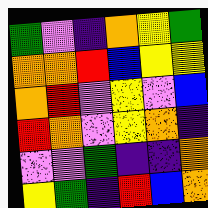[["green", "violet", "indigo", "orange", "yellow", "green"], ["orange", "orange", "red", "blue", "yellow", "yellow"], ["orange", "red", "violet", "yellow", "violet", "blue"], ["red", "orange", "violet", "yellow", "orange", "indigo"], ["violet", "violet", "green", "indigo", "indigo", "orange"], ["yellow", "green", "indigo", "red", "blue", "orange"]]